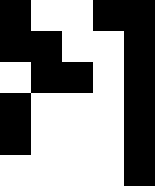[["black", "white", "white", "black", "black"], ["black", "black", "white", "white", "black"], ["white", "black", "black", "white", "black"], ["black", "white", "white", "white", "black"], ["black", "white", "white", "white", "black"], ["white", "white", "white", "white", "black"]]